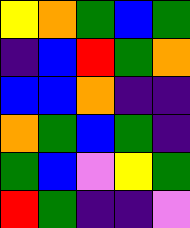[["yellow", "orange", "green", "blue", "green"], ["indigo", "blue", "red", "green", "orange"], ["blue", "blue", "orange", "indigo", "indigo"], ["orange", "green", "blue", "green", "indigo"], ["green", "blue", "violet", "yellow", "green"], ["red", "green", "indigo", "indigo", "violet"]]